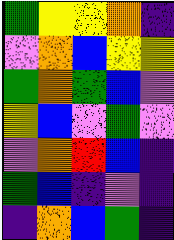[["green", "yellow", "yellow", "orange", "indigo"], ["violet", "orange", "blue", "yellow", "yellow"], ["green", "orange", "green", "blue", "violet"], ["yellow", "blue", "violet", "green", "violet"], ["violet", "orange", "red", "blue", "indigo"], ["green", "blue", "indigo", "violet", "indigo"], ["indigo", "orange", "blue", "green", "indigo"]]